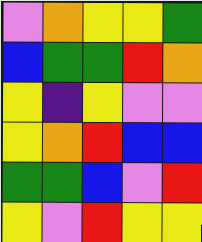[["violet", "orange", "yellow", "yellow", "green"], ["blue", "green", "green", "red", "orange"], ["yellow", "indigo", "yellow", "violet", "violet"], ["yellow", "orange", "red", "blue", "blue"], ["green", "green", "blue", "violet", "red"], ["yellow", "violet", "red", "yellow", "yellow"]]